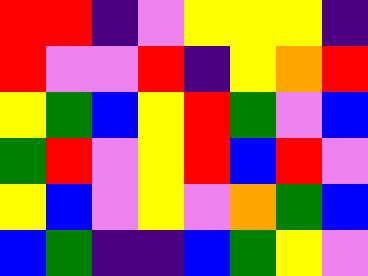[["red", "red", "indigo", "violet", "yellow", "yellow", "yellow", "indigo"], ["red", "violet", "violet", "red", "indigo", "yellow", "orange", "red"], ["yellow", "green", "blue", "yellow", "red", "green", "violet", "blue"], ["green", "red", "violet", "yellow", "red", "blue", "red", "violet"], ["yellow", "blue", "violet", "yellow", "violet", "orange", "green", "blue"], ["blue", "green", "indigo", "indigo", "blue", "green", "yellow", "violet"]]